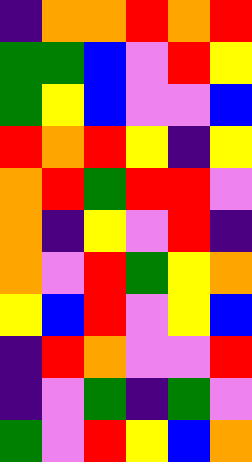[["indigo", "orange", "orange", "red", "orange", "red"], ["green", "green", "blue", "violet", "red", "yellow"], ["green", "yellow", "blue", "violet", "violet", "blue"], ["red", "orange", "red", "yellow", "indigo", "yellow"], ["orange", "red", "green", "red", "red", "violet"], ["orange", "indigo", "yellow", "violet", "red", "indigo"], ["orange", "violet", "red", "green", "yellow", "orange"], ["yellow", "blue", "red", "violet", "yellow", "blue"], ["indigo", "red", "orange", "violet", "violet", "red"], ["indigo", "violet", "green", "indigo", "green", "violet"], ["green", "violet", "red", "yellow", "blue", "orange"]]